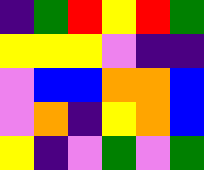[["indigo", "green", "red", "yellow", "red", "green"], ["yellow", "yellow", "yellow", "violet", "indigo", "indigo"], ["violet", "blue", "blue", "orange", "orange", "blue"], ["violet", "orange", "indigo", "yellow", "orange", "blue"], ["yellow", "indigo", "violet", "green", "violet", "green"]]